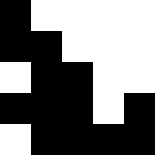[["black", "white", "white", "white", "white"], ["black", "black", "white", "white", "white"], ["white", "black", "black", "white", "white"], ["black", "black", "black", "white", "black"], ["white", "black", "black", "black", "black"]]